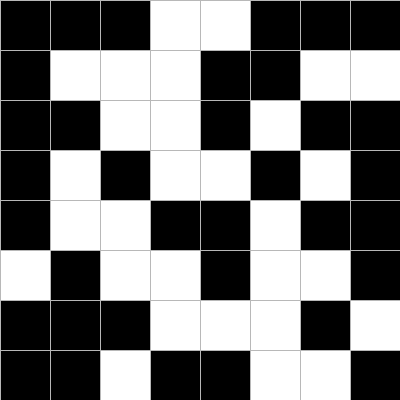[["black", "black", "black", "white", "white", "black", "black", "black"], ["black", "white", "white", "white", "black", "black", "white", "white"], ["black", "black", "white", "white", "black", "white", "black", "black"], ["black", "white", "black", "white", "white", "black", "white", "black"], ["black", "white", "white", "black", "black", "white", "black", "black"], ["white", "black", "white", "white", "black", "white", "white", "black"], ["black", "black", "black", "white", "white", "white", "black", "white"], ["black", "black", "white", "black", "black", "white", "white", "black"]]